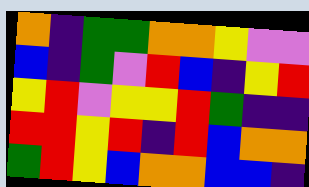[["orange", "indigo", "green", "green", "orange", "orange", "yellow", "violet", "violet"], ["blue", "indigo", "green", "violet", "red", "blue", "indigo", "yellow", "red"], ["yellow", "red", "violet", "yellow", "yellow", "red", "green", "indigo", "indigo"], ["red", "red", "yellow", "red", "indigo", "red", "blue", "orange", "orange"], ["green", "red", "yellow", "blue", "orange", "orange", "blue", "blue", "indigo"]]